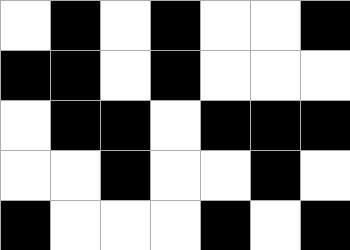[["white", "black", "white", "black", "white", "white", "black"], ["black", "black", "white", "black", "white", "white", "white"], ["white", "black", "black", "white", "black", "black", "black"], ["white", "white", "black", "white", "white", "black", "white"], ["black", "white", "white", "white", "black", "white", "black"]]